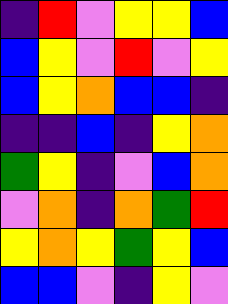[["indigo", "red", "violet", "yellow", "yellow", "blue"], ["blue", "yellow", "violet", "red", "violet", "yellow"], ["blue", "yellow", "orange", "blue", "blue", "indigo"], ["indigo", "indigo", "blue", "indigo", "yellow", "orange"], ["green", "yellow", "indigo", "violet", "blue", "orange"], ["violet", "orange", "indigo", "orange", "green", "red"], ["yellow", "orange", "yellow", "green", "yellow", "blue"], ["blue", "blue", "violet", "indigo", "yellow", "violet"]]